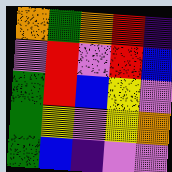[["orange", "green", "orange", "red", "indigo"], ["violet", "red", "violet", "red", "blue"], ["green", "red", "blue", "yellow", "violet"], ["green", "yellow", "violet", "yellow", "orange"], ["green", "blue", "indigo", "violet", "violet"]]